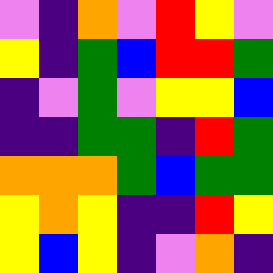[["violet", "indigo", "orange", "violet", "red", "yellow", "violet"], ["yellow", "indigo", "green", "blue", "red", "red", "green"], ["indigo", "violet", "green", "violet", "yellow", "yellow", "blue"], ["indigo", "indigo", "green", "green", "indigo", "red", "green"], ["orange", "orange", "orange", "green", "blue", "green", "green"], ["yellow", "orange", "yellow", "indigo", "indigo", "red", "yellow"], ["yellow", "blue", "yellow", "indigo", "violet", "orange", "indigo"]]